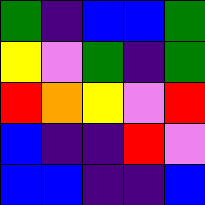[["green", "indigo", "blue", "blue", "green"], ["yellow", "violet", "green", "indigo", "green"], ["red", "orange", "yellow", "violet", "red"], ["blue", "indigo", "indigo", "red", "violet"], ["blue", "blue", "indigo", "indigo", "blue"]]